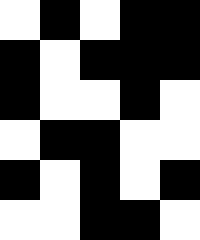[["white", "black", "white", "black", "black"], ["black", "white", "black", "black", "black"], ["black", "white", "white", "black", "white"], ["white", "black", "black", "white", "white"], ["black", "white", "black", "white", "black"], ["white", "white", "black", "black", "white"]]